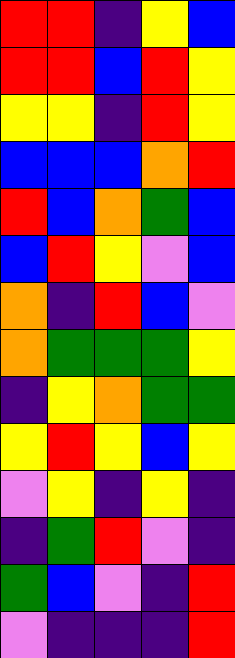[["red", "red", "indigo", "yellow", "blue"], ["red", "red", "blue", "red", "yellow"], ["yellow", "yellow", "indigo", "red", "yellow"], ["blue", "blue", "blue", "orange", "red"], ["red", "blue", "orange", "green", "blue"], ["blue", "red", "yellow", "violet", "blue"], ["orange", "indigo", "red", "blue", "violet"], ["orange", "green", "green", "green", "yellow"], ["indigo", "yellow", "orange", "green", "green"], ["yellow", "red", "yellow", "blue", "yellow"], ["violet", "yellow", "indigo", "yellow", "indigo"], ["indigo", "green", "red", "violet", "indigo"], ["green", "blue", "violet", "indigo", "red"], ["violet", "indigo", "indigo", "indigo", "red"]]